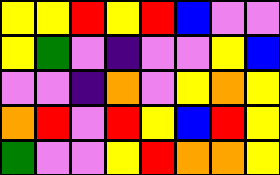[["yellow", "yellow", "red", "yellow", "red", "blue", "violet", "violet"], ["yellow", "green", "violet", "indigo", "violet", "violet", "yellow", "blue"], ["violet", "violet", "indigo", "orange", "violet", "yellow", "orange", "yellow"], ["orange", "red", "violet", "red", "yellow", "blue", "red", "yellow"], ["green", "violet", "violet", "yellow", "red", "orange", "orange", "yellow"]]